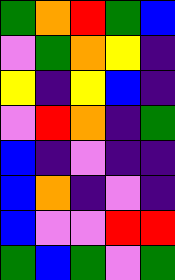[["green", "orange", "red", "green", "blue"], ["violet", "green", "orange", "yellow", "indigo"], ["yellow", "indigo", "yellow", "blue", "indigo"], ["violet", "red", "orange", "indigo", "green"], ["blue", "indigo", "violet", "indigo", "indigo"], ["blue", "orange", "indigo", "violet", "indigo"], ["blue", "violet", "violet", "red", "red"], ["green", "blue", "green", "violet", "green"]]